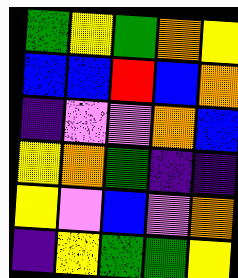[["green", "yellow", "green", "orange", "yellow"], ["blue", "blue", "red", "blue", "orange"], ["indigo", "violet", "violet", "orange", "blue"], ["yellow", "orange", "green", "indigo", "indigo"], ["yellow", "violet", "blue", "violet", "orange"], ["indigo", "yellow", "green", "green", "yellow"]]